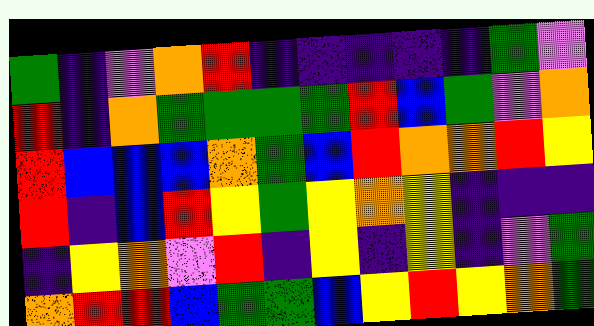[["green", "indigo", "violet", "orange", "red", "indigo", "indigo", "indigo", "indigo", "indigo", "green", "violet"], ["red", "indigo", "orange", "green", "green", "green", "green", "red", "blue", "green", "violet", "orange"], ["red", "blue", "blue", "blue", "orange", "green", "blue", "red", "orange", "orange", "red", "yellow"], ["red", "indigo", "blue", "red", "yellow", "green", "yellow", "orange", "yellow", "indigo", "indigo", "indigo"], ["indigo", "yellow", "orange", "violet", "red", "indigo", "yellow", "indigo", "yellow", "indigo", "violet", "green"], ["orange", "red", "red", "blue", "green", "green", "blue", "yellow", "red", "yellow", "orange", "green"]]